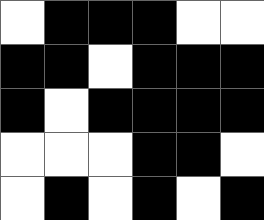[["white", "black", "black", "black", "white", "white"], ["black", "black", "white", "black", "black", "black"], ["black", "white", "black", "black", "black", "black"], ["white", "white", "white", "black", "black", "white"], ["white", "black", "white", "black", "white", "black"]]